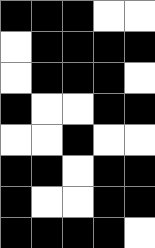[["black", "black", "black", "white", "white"], ["white", "black", "black", "black", "black"], ["white", "black", "black", "black", "white"], ["black", "white", "white", "black", "black"], ["white", "white", "black", "white", "white"], ["black", "black", "white", "black", "black"], ["black", "white", "white", "black", "black"], ["black", "black", "black", "black", "white"]]